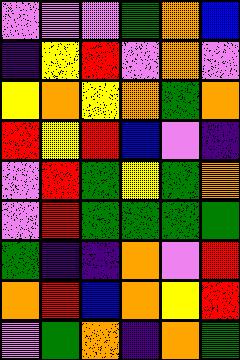[["violet", "violet", "violet", "green", "orange", "blue"], ["indigo", "yellow", "red", "violet", "orange", "violet"], ["yellow", "orange", "yellow", "orange", "green", "orange"], ["red", "yellow", "red", "blue", "violet", "indigo"], ["violet", "red", "green", "yellow", "green", "orange"], ["violet", "red", "green", "green", "green", "green"], ["green", "indigo", "indigo", "orange", "violet", "red"], ["orange", "red", "blue", "orange", "yellow", "red"], ["violet", "green", "orange", "indigo", "orange", "green"]]